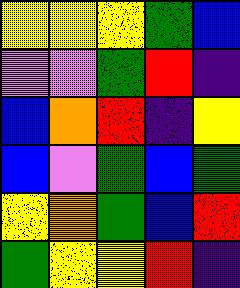[["yellow", "yellow", "yellow", "green", "blue"], ["violet", "violet", "green", "red", "indigo"], ["blue", "orange", "red", "indigo", "yellow"], ["blue", "violet", "green", "blue", "green"], ["yellow", "orange", "green", "blue", "red"], ["green", "yellow", "yellow", "red", "indigo"]]